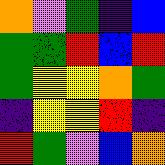[["orange", "violet", "green", "indigo", "blue"], ["green", "green", "red", "blue", "red"], ["green", "yellow", "yellow", "orange", "green"], ["indigo", "yellow", "yellow", "red", "indigo"], ["red", "green", "violet", "blue", "orange"]]